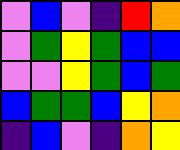[["violet", "blue", "violet", "indigo", "red", "orange"], ["violet", "green", "yellow", "green", "blue", "blue"], ["violet", "violet", "yellow", "green", "blue", "green"], ["blue", "green", "green", "blue", "yellow", "orange"], ["indigo", "blue", "violet", "indigo", "orange", "yellow"]]